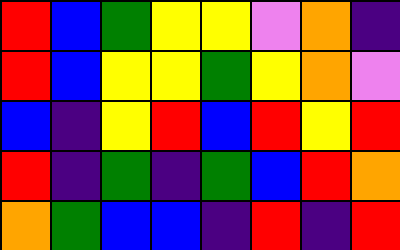[["red", "blue", "green", "yellow", "yellow", "violet", "orange", "indigo"], ["red", "blue", "yellow", "yellow", "green", "yellow", "orange", "violet"], ["blue", "indigo", "yellow", "red", "blue", "red", "yellow", "red"], ["red", "indigo", "green", "indigo", "green", "blue", "red", "orange"], ["orange", "green", "blue", "blue", "indigo", "red", "indigo", "red"]]